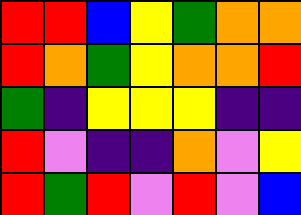[["red", "red", "blue", "yellow", "green", "orange", "orange"], ["red", "orange", "green", "yellow", "orange", "orange", "red"], ["green", "indigo", "yellow", "yellow", "yellow", "indigo", "indigo"], ["red", "violet", "indigo", "indigo", "orange", "violet", "yellow"], ["red", "green", "red", "violet", "red", "violet", "blue"]]